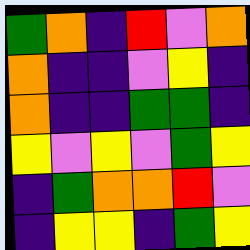[["green", "orange", "indigo", "red", "violet", "orange"], ["orange", "indigo", "indigo", "violet", "yellow", "indigo"], ["orange", "indigo", "indigo", "green", "green", "indigo"], ["yellow", "violet", "yellow", "violet", "green", "yellow"], ["indigo", "green", "orange", "orange", "red", "violet"], ["indigo", "yellow", "yellow", "indigo", "green", "yellow"]]